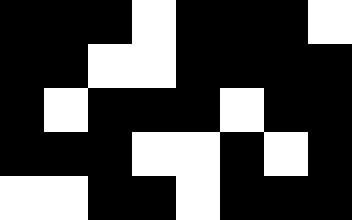[["black", "black", "black", "white", "black", "black", "black", "white"], ["black", "black", "white", "white", "black", "black", "black", "black"], ["black", "white", "black", "black", "black", "white", "black", "black"], ["black", "black", "black", "white", "white", "black", "white", "black"], ["white", "white", "black", "black", "white", "black", "black", "black"]]